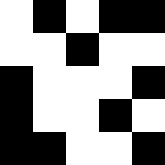[["white", "black", "white", "black", "black"], ["white", "white", "black", "white", "white"], ["black", "white", "white", "white", "black"], ["black", "white", "white", "black", "white"], ["black", "black", "white", "white", "black"]]